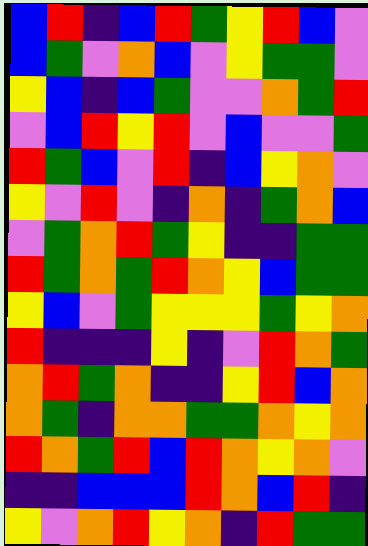[["blue", "red", "indigo", "blue", "red", "green", "yellow", "red", "blue", "violet"], ["blue", "green", "violet", "orange", "blue", "violet", "yellow", "green", "green", "violet"], ["yellow", "blue", "indigo", "blue", "green", "violet", "violet", "orange", "green", "red"], ["violet", "blue", "red", "yellow", "red", "violet", "blue", "violet", "violet", "green"], ["red", "green", "blue", "violet", "red", "indigo", "blue", "yellow", "orange", "violet"], ["yellow", "violet", "red", "violet", "indigo", "orange", "indigo", "green", "orange", "blue"], ["violet", "green", "orange", "red", "green", "yellow", "indigo", "indigo", "green", "green"], ["red", "green", "orange", "green", "red", "orange", "yellow", "blue", "green", "green"], ["yellow", "blue", "violet", "green", "yellow", "yellow", "yellow", "green", "yellow", "orange"], ["red", "indigo", "indigo", "indigo", "yellow", "indigo", "violet", "red", "orange", "green"], ["orange", "red", "green", "orange", "indigo", "indigo", "yellow", "red", "blue", "orange"], ["orange", "green", "indigo", "orange", "orange", "green", "green", "orange", "yellow", "orange"], ["red", "orange", "green", "red", "blue", "red", "orange", "yellow", "orange", "violet"], ["indigo", "indigo", "blue", "blue", "blue", "red", "orange", "blue", "red", "indigo"], ["yellow", "violet", "orange", "red", "yellow", "orange", "indigo", "red", "green", "green"]]